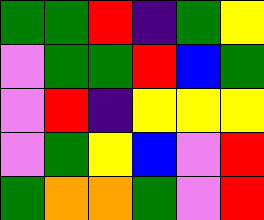[["green", "green", "red", "indigo", "green", "yellow"], ["violet", "green", "green", "red", "blue", "green"], ["violet", "red", "indigo", "yellow", "yellow", "yellow"], ["violet", "green", "yellow", "blue", "violet", "red"], ["green", "orange", "orange", "green", "violet", "red"]]